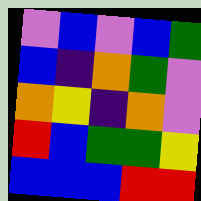[["violet", "blue", "violet", "blue", "green"], ["blue", "indigo", "orange", "green", "violet"], ["orange", "yellow", "indigo", "orange", "violet"], ["red", "blue", "green", "green", "yellow"], ["blue", "blue", "blue", "red", "red"]]